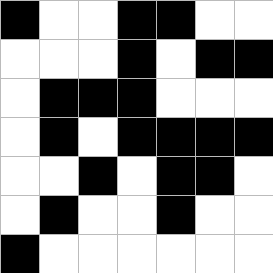[["black", "white", "white", "black", "black", "white", "white"], ["white", "white", "white", "black", "white", "black", "black"], ["white", "black", "black", "black", "white", "white", "white"], ["white", "black", "white", "black", "black", "black", "black"], ["white", "white", "black", "white", "black", "black", "white"], ["white", "black", "white", "white", "black", "white", "white"], ["black", "white", "white", "white", "white", "white", "white"]]